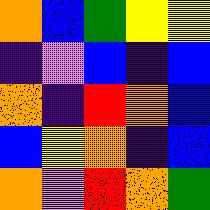[["orange", "blue", "green", "yellow", "yellow"], ["indigo", "violet", "blue", "indigo", "blue"], ["orange", "indigo", "red", "orange", "blue"], ["blue", "yellow", "orange", "indigo", "blue"], ["orange", "violet", "red", "orange", "green"]]